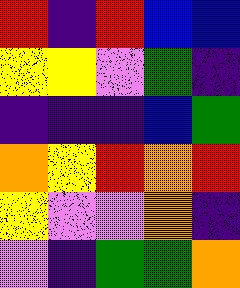[["red", "indigo", "red", "blue", "blue"], ["yellow", "yellow", "violet", "green", "indigo"], ["indigo", "indigo", "indigo", "blue", "green"], ["orange", "yellow", "red", "orange", "red"], ["yellow", "violet", "violet", "orange", "indigo"], ["violet", "indigo", "green", "green", "orange"]]